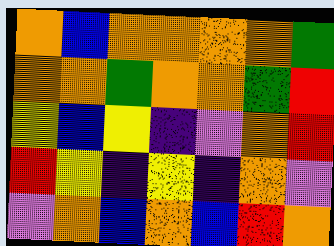[["orange", "blue", "orange", "orange", "orange", "orange", "green"], ["orange", "orange", "green", "orange", "orange", "green", "red"], ["yellow", "blue", "yellow", "indigo", "violet", "orange", "red"], ["red", "yellow", "indigo", "yellow", "indigo", "orange", "violet"], ["violet", "orange", "blue", "orange", "blue", "red", "orange"]]